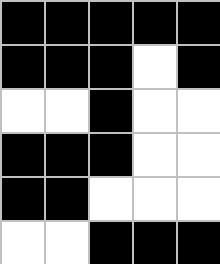[["black", "black", "black", "black", "black"], ["black", "black", "black", "white", "black"], ["white", "white", "black", "white", "white"], ["black", "black", "black", "white", "white"], ["black", "black", "white", "white", "white"], ["white", "white", "black", "black", "black"]]